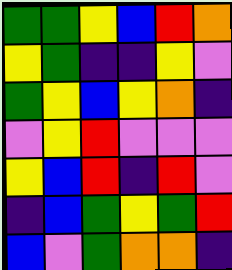[["green", "green", "yellow", "blue", "red", "orange"], ["yellow", "green", "indigo", "indigo", "yellow", "violet"], ["green", "yellow", "blue", "yellow", "orange", "indigo"], ["violet", "yellow", "red", "violet", "violet", "violet"], ["yellow", "blue", "red", "indigo", "red", "violet"], ["indigo", "blue", "green", "yellow", "green", "red"], ["blue", "violet", "green", "orange", "orange", "indigo"]]